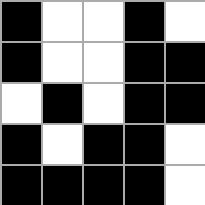[["black", "white", "white", "black", "white"], ["black", "white", "white", "black", "black"], ["white", "black", "white", "black", "black"], ["black", "white", "black", "black", "white"], ["black", "black", "black", "black", "white"]]